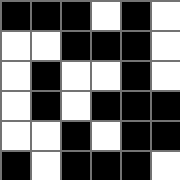[["black", "black", "black", "white", "black", "white"], ["white", "white", "black", "black", "black", "white"], ["white", "black", "white", "white", "black", "white"], ["white", "black", "white", "black", "black", "black"], ["white", "white", "black", "white", "black", "black"], ["black", "white", "black", "black", "black", "white"]]